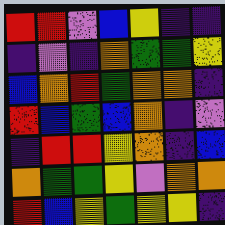[["red", "red", "violet", "blue", "yellow", "indigo", "indigo"], ["indigo", "violet", "indigo", "orange", "green", "green", "yellow"], ["blue", "orange", "red", "green", "orange", "orange", "indigo"], ["red", "blue", "green", "blue", "orange", "indigo", "violet"], ["indigo", "red", "red", "yellow", "orange", "indigo", "blue"], ["orange", "green", "green", "yellow", "violet", "orange", "orange"], ["red", "blue", "yellow", "green", "yellow", "yellow", "indigo"]]